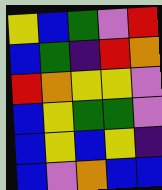[["yellow", "blue", "green", "violet", "red"], ["blue", "green", "indigo", "red", "orange"], ["red", "orange", "yellow", "yellow", "violet"], ["blue", "yellow", "green", "green", "violet"], ["blue", "yellow", "blue", "yellow", "indigo"], ["blue", "violet", "orange", "blue", "blue"]]